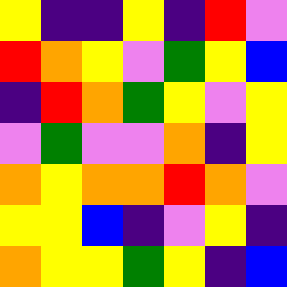[["yellow", "indigo", "indigo", "yellow", "indigo", "red", "violet"], ["red", "orange", "yellow", "violet", "green", "yellow", "blue"], ["indigo", "red", "orange", "green", "yellow", "violet", "yellow"], ["violet", "green", "violet", "violet", "orange", "indigo", "yellow"], ["orange", "yellow", "orange", "orange", "red", "orange", "violet"], ["yellow", "yellow", "blue", "indigo", "violet", "yellow", "indigo"], ["orange", "yellow", "yellow", "green", "yellow", "indigo", "blue"]]